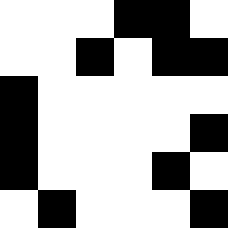[["white", "white", "white", "black", "black", "white"], ["white", "white", "black", "white", "black", "black"], ["black", "white", "white", "white", "white", "white"], ["black", "white", "white", "white", "white", "black"], ["black", "white", "white", "white", "black", "white"], ["white", "black", "white", "white", "white", "black"]]